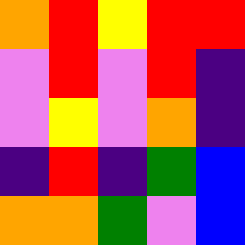[["orange", "red", "yellow", "red", "red"], ["violet", "red", "violet", "red", "indigo"], ["violet", "yellow", "violet", "orange", "indigo"], ["indigo", "red", "indigo", "green", "blue"], ["orange", "orange", "green", "violet", "blue"]]